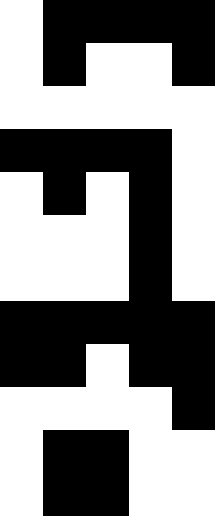[["white", "black", "black", "black", "black"], ["white", "black", "white", "white", "black"], ["white", "white", "white", "white", "white"], ["black", "black", "black", "black", "white"], ["white", "black", "white", "black", "white"], ["white", "white", "white", "black", "white"], ["white", "white", "white", "black", "white"], ["black", "black", "black", "black", "black"], ["black", "black", "white", "black", "black"], ["white", "white", "white", "white", "black"], ["white", "black", "black", "white", "white"], ["white", "black", "black", "white", "white"]]